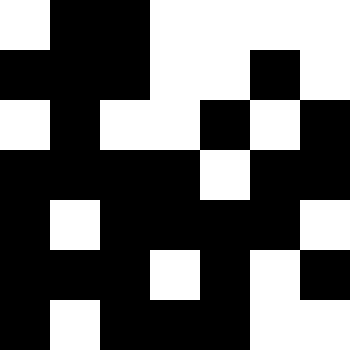[["white", "black", "black", "white", "white", "white", "white"], ["black", "black", "black", "white", "white", "black", "white"], ["white", "black", "white", "white", "black", "white", "black"], ["black", "black", "black", "black", "white", "black", "black"], ["black", "white", "black", "black", "black", "black", "white"], ["black", "black", "black", "white", "black", "white", "black"], ["black", "white", "black", "black", "black", "white", "white"]]